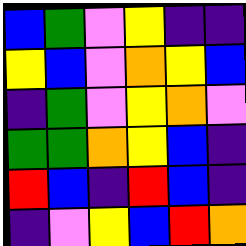[["blue", "green", "violet", "yellow", "indigo", "indigo"], ["yellow", "blue", "violet", "orange", "yellow", "blue"], ["indigo", "green", "violet", "yellow", "orange", "violet"], ["green", "green", "orange", "yellow", "blue", "indigo"], ["red", "blue", "indigo", "red", "blue", "indigo"], ["indigo", "violet", "yellow", "blue", "red", "orange"]]